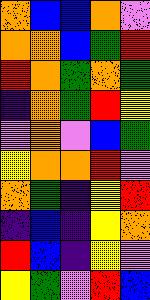[["orange", "blue", "blue", "orange", "violet"], ["orange", "orange", "blue", "green", "red"], ["red", "orange", "green", "orange", "green"], ["indigo", "orange", "green", "red", "yellow"], ["violet", "orange", "violet", "blue", "green"], ["yellow", "orange", "orange", "red", "violet"], ["orange", "green", "indigo", "yellow", "red"], ["indigo", "blue", "indigo", "yellow", "orange"], ["red", "blue", "indigo", "yellow", "violet"], ["yellow", "green", "violet", "red", "blue"]]